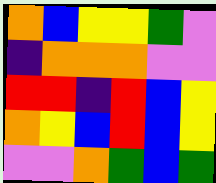[["orange", "blue", "yellow", "yellow", "green", "violet"], ["indigo", "orange", "orange", "orange", "violet", "violet"], ["red", "red", "indigo", "red", "blue", "yellow"], ["orange", "yellow", "blue", "red", "blue", "yellow"], ["violet", "violet", "orange", "green", "blue", "green"]]